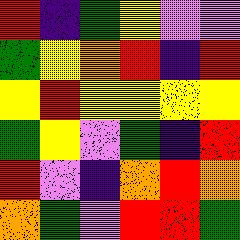[["red", "indigo", "green", "yellow", "violet", "violet"], ["green", "yellow", "orange", "red", "indigo", "red"], ["yellow", "red", "yellow", "yellow", "yellow", "yellow"], ["green", "yellow", "violet", "green", "indigo", "red"], ["red", "violet", "indigo", "orange", "red", "orange"], ["orange", "green", "violet", "red", "red", "green"]]